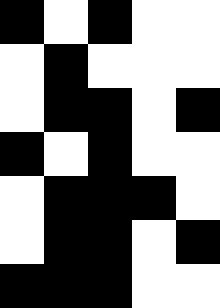[["black", "white", "black", "white", "white"], ["white", "black", "white", "white", "white"], ["white", "black", "black", "white", "black"], ["black", "white", "black", "white", "white"], ["white", "black", "black", "black", "white"], ["white", "black", "black", "white", "black"], ["black", "black", "black", "white", "white"]]